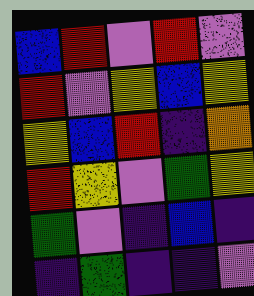[["blue", "red", "violet", "red", "violet"], ["red", "violet", "yellow", "blue", "yellow"], ["yellow", "blue", "red", "indigo", "orange"], ["red", "yellow", "violet", "green", "yellow"], ["green", "violet", "indigo", "blue", "indigo"], ["indigo", "green", "indigo", "indigo", "violet"]]